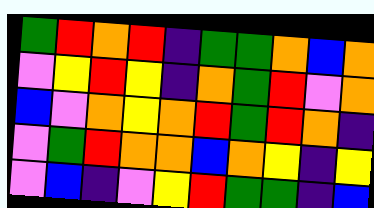[["green", "red", "orange", "red", "indigo", "green", "green", "orange", "blue", "orange"], ["violet", "yellow", "red", "yellow", "indigo", "orange", "green", "red", "violet", "orange"], ["blue", "violet", "orange", "yellow", "orange", "red", "green", "red", "orange", "indigo"], ["violet", "green", "red", "orange", "orange", "blue", "orange", "yellow", "indigo", "yellow"], ["violet", "blue", "indigo", "violet", "yellow", "red", "green", "green", "indigo", "blue"]]